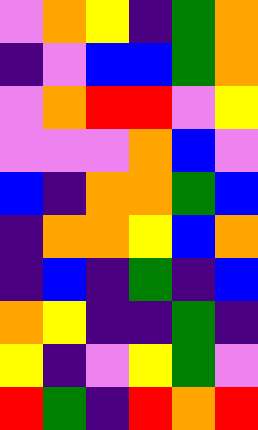[["violet", "orange", "yellow", "indigo", "green", "orange"], ["indigo", "violet", "blue", "blue", "green", "orange"], ["violet", "orange", "red", "red", "violet", "yellow"], ["violet", "violet", "violet", "orange", "blue", "violet"], ["blue", "indigo", "orange", "orange", "green", "blue"], ["indigo", "orange", "orange", "yellow", "blue", "orange"], ["indigo", "blue", "indigo", "green", "indigo", "blue"], ["orange", "yellow", "indigo", "indigo", "green", "indigo"], ["yellow", "indigo", "violet", "yellow", "green", "violet"], ["red", "green", "indigo", "red", "orange", "red"]]